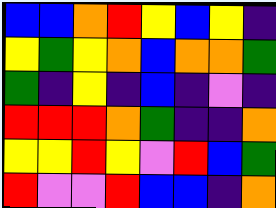[["blue", "blue", "orange", "red", "yellow", "blue", "yellow", "indigo"], ["yellow", "green", "yellow", "orange", "blue", "orange", "orange", "green"], ["green", "indigo", "yellow", "indigo", "blue", "indigo", "violet", "indigo"], ["red", "red", "red", "orange", "green", "indigo", "indigo", "orange"], ["yellow", "yellow", "red", "yellow", "violet", "red", "blue", "green"], ["red", "violet", "violet", "red", "blue", "blue", "indigo", "orange"]]